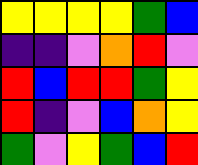[["yellow", "yellow", "yellow", "yellow", "green", "blue"], ["indigo", "indigo", "violet", "orange", "red", "violet"], ["red", "blue", "red", "red", "green", "yellow"], ["red", "indigo", "violet", "blue", "orange", "yellow"], ["green", "violet", "yellow", "green", "blue", "red"]]